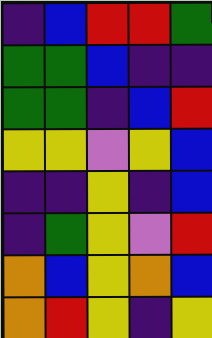[["indigo", "blue", "red", "red", "green"], ["green", "green", "blue", "indigo", "indigo"], ["green", "green", "indigo", "blue", "red"], ["yellow", "yellow", "violet", "yellow", "blue"], ["indigo", "indigo", "yellow", "indigo", "blue"], ["indigo", "green", "yellow", "violet", "red"], ["orange", "blue", "yellow", "orange", "blue"], ["orange", "red", "yellow", "indigo", "yellow"]]